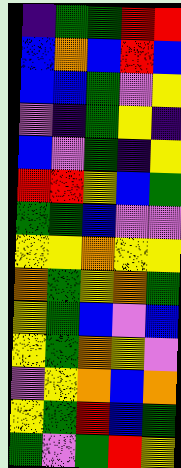[["indigo", "green", "green", "red", "red"], ["blue", "orange", "blue", "red", "blue"], ["blue", "blue", "green", "violet", "yellow"], ["violet", "indigo", "green", "yellow", "indigo"], ["blue", "violet", "green", "indigo", "yellow"], ["red", "red", "yellow", "blue", "green"], ["green", "green", "blue", "violet", "violet"], ["yellow", "yellow", "orange", "yellow", "yellow"], ["orange", "green", "yellow", "orange", "green"], ["yellow", "green", "blue", "violet", "blue"], ["yellow", "green", "orange", "yellow", "violet"], ["violet", "yellow", "orange", "blue", "orange"], ["yellow", "green", "red", "blue", "green"], ["green", "violet", "green", "red", "yellow"]]